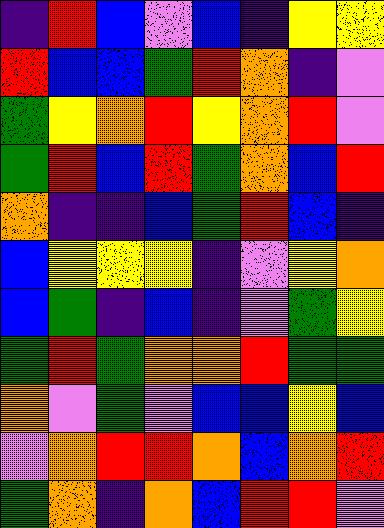[["indigo", "red", "blue", "violet", "blue", "indigo", "yellow", "yellow"], ["red", "blue", "blue", "green", "red", "orange", "indigo", "violet"], ["green", "yellow", "orange", "red", "yellow", "orange", "red", "violet"], ["green", "red", "blue", "red", "green", "orange", "blue", "red"], ["orange", "indigo", "indigo", "blue", "green", "red", "blue", "indigo"], ["blue", "yellow", "yellow", "yellow", "indigo", "violet", "yellow", "orange"], ["blue", "green", "indigo", "blue", "indigo", "violet", "green", "yellow"], ["green", "red", "green", "orange", "orange", "red", "green", "green"], ["orange", "violet", "green", "violet", "blue", "blue", "yellow", "blue"], ["violet", "orange", "red", "red", "orange", "blue", "orange", "red"], ["green", "orange", "indigo", "orange", "blue", "red", "red", "violet"]]